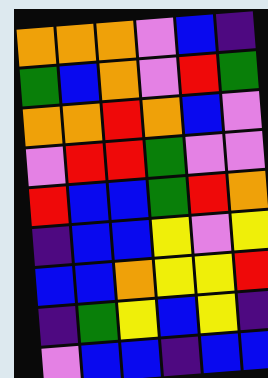[["orange", "orange", "orange", "violet", "blue", "indigo"], ["green", "blue", "orange", "violet", "red", "green"], ["orange", "orange", "red", "orange", "blue", "violet"], ["violet", "red", "red", "green", "violet", "violet"], ["red", "blue", "blue", "green", "red", "orange"], ["indigo", "blue", "blue", "yellow", "violet", "yellow"], ["blue", "blue", "orange", "yellow", "yellow", "red"], ["indigo", "green", "yellow", "blue", "yellow", "indigo"], ["violet", "blue", "blue", "indigo", "blue", "blue"]]